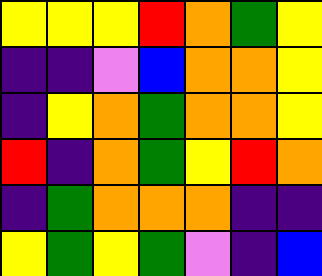[["yellow", "yellow", "yellow", "red", "orange", "green", "yellow"], ["indigo", "indigo", "violet", "blue", "orange", "orange", "yellow"], ["indigo", "yellow", "orange", "green", "orange", "orange", "yellow"], ["red", "indigo", "orange", "green", "yellow", "red", "orange"], ["indigo", "green", "orange", "orange", "orange", "indigo", "indigo"], ["yellow", "green", "yellow", "green", "violet", "indigo", "blue"]]